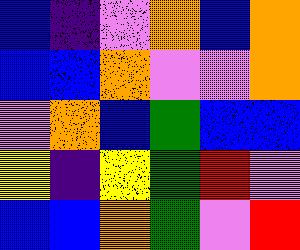[["blue", "indigo", "violet", "orange", "blue", "orange"], ["blue", "blue", "orange", "violet", "violet", "orange"], ["violet", "orange", "blue", "green", "blue", "blue"], ["yellow", "indigo", "yellow", "green", "red", "violet"], ["blue", "blue", "orange", "green", "violet", "red"]]